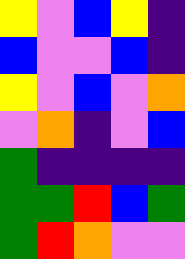[["yellow", "violet", "blue", "yellow", "indigo"], ["blue", "violet", "violet", "blue", "indigo"], ["yellow", "violet", "blue", "violet", "orange"], ["violet", "orange", "indigo", "violet", "blue"], ["green", "indigo", "indigo", "indigo", "indigo"], ["green", "green", "red", "blue", "green"], ["green", "red", "orange", "violet", "violet"]]